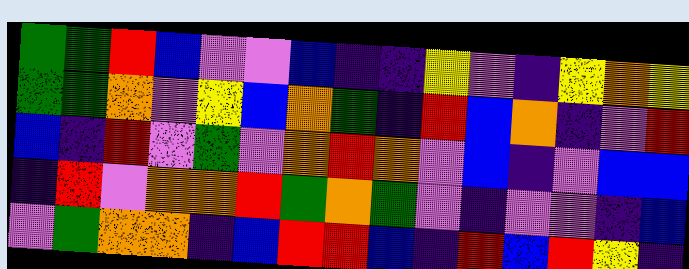[["green", "green", "red", "blue", "violet", "violet", "blue", "indigo", "indigo", "yellow", "violet", "indigo", "yellow", "orange", "yellow"], ["green", "green", "orange", "violet", "yellow", "blue", "orange", "green", "indigo", "red", "blue", "orange", "indigo", "violet", "red"], ["blue", "indigo", "red", "violet", "green", "violet", "orange", "red", "orange", "violet", "blue", "indigo", "violet", "blue", "blue"], ["indigo", "red", "violet", "orange", "orange", "red", "green", "orange", "green", "violet", "indigo", "violet", "violet", "indigo", "blue"], ["violet", "green", "orange", "orange", "indigo", "blue", "red", "red", "blue", "indigo", "red", "blue", "red", "yellow", "indigo"]]